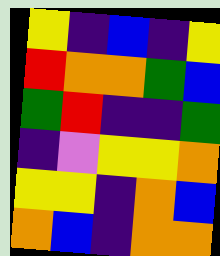[["yellow", "indigo", "blue", "indigo", "yellow"], ["red", "orange", "orange", "green", "blue"], ["green", "red", "indigo", "indigo", "green"], ["indigo", "violet", "yellow", "yellow", "orange"], ["yellow", "yellow", "indigo", "orange", "blue"], ["orange", "blue", "indigo", "orange", "orange"]]